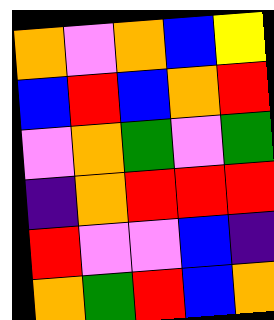[["orange", "violet", "orange", "blue", "yellow"], ["blue", "red", "blue", "orange", "red"], ["violet", "orange", "green", "violet", "green"], ["indigo", "orange", "red", "red", "red"], ["red", "violet", "violet", "blue", "indigo"], ["orange", "green", "red", "blue", "orange"]]